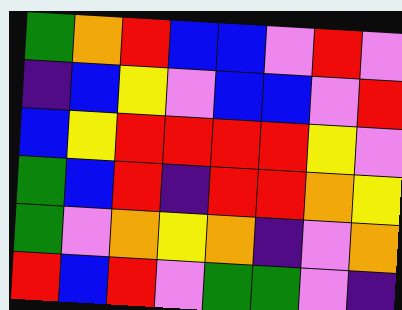[["green", "orange", "red", "blue", "blue", "violet", "red", "violet"], ["indigo", "blue", "yellow", "violet", "blue", "blue", "violet", "red"], ["blue", "yellow", "red", "red", "red", "red", "yellow", "violet"], ["green", "blue", "red", "indigo", "red", "red", "orange", "yellow"], ["green", "violet", "orange", "yellow", "orange", "indigo", "violet", "orange"], ["red", "blue", "red", "violet", "green", "green", "violet", "indigo"]]